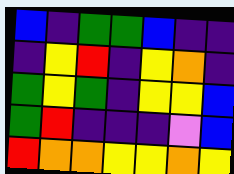[["blue", "indigo", "green", "green", "blue", "indigo", "indigo"], ["indigo", "yellow", "red", "indigo", "yellow", "orange", "indigo"], ["green", "yellow", "green", "indigo", "yellow", "yellow", "blue"], ["green", "red", "indigo", "indigo", "indigo", "violet", "blue"], ["red", "orange", "orange", "yellow", "yellow", "orange", "yellow"]]